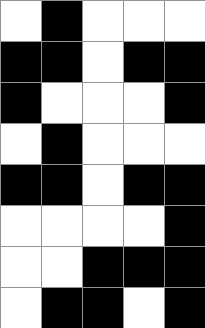[["white", "black", "white", "white", "white"], ["black", "black", "white", "black", "black"], ["black", "white", "white", "white", "black"], ["white", "black", "white", "white", "white"], ["black", "black", "white", "black", "black"], ["white", "white", "white", "white", "black"], ["white", "white", "black", "black", "black"], ["white", "black", "black", "white", "black"]]